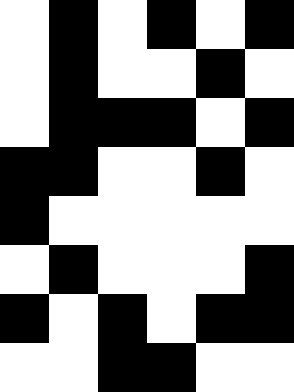[["white", "black", "white", "black", "white", "black"], ["white", "black", "white", "white", "black", "white"], ["white", "black", "black", "black", "white", "black"], ["black", "black", "white", "white", "black", "white"], ["black", "white", "white", "white", "white", "white"], ["white", "black", "white", "white", "white", "black"], ["black", "white", "black", "white", "black", "black"], ["white", "white", "black", "black", "white", "white"]]